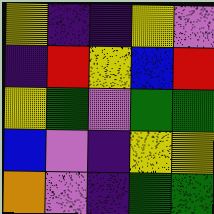[["yellow", "indigo", "indigo", "yellow", "violet"], ["indigo", "red", "yellow", "blue", "red"], ["yellow", "green", "violet", "green", "green"], ["blue", "violet", "indigo", "yellow", "yellow"], ["orange", "violet", "indigo", "green", "green"]]